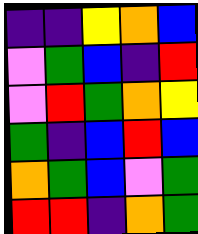[["indigo", "indigo", "yellow", "orange", "blue"], ["violet", "green", "blue", "indigo", "red"], ["violet", "red", "green", "orange", "yellow"], ["green", "indigo", "blue", "red", "blue"], ["orange", "green", "blue", "violet", "green"], ["red", "red", "indigo", "orange", "green"]]